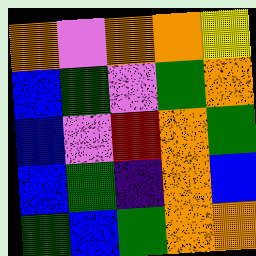[["orange", "violet", "orange", "orange", "yellow"], ["blue", "green", "violet", "green", "orange"], ["blue", "violet", "red", "orange", "green"], ["blue", "green", "indigo", "orange", "blue"], ["green", "blue", "green", "orange", "orange"]]